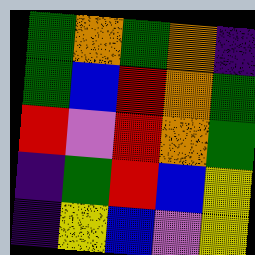[["green", "orange", "green", "orange", "indigo"], ["green", "blue", "red", "orange", "green"], ["red", "violet", "red", "orange", "green"], ["indigo", "green", "red", "blue", "yellow"], ["indigo", "yellow", "blue", "violet", "yellow"]]